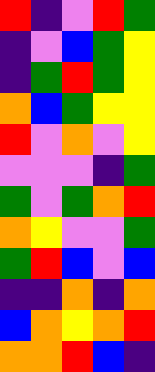[["red", "indigo", "violet", "red", "green"], ["indigo", "violet", "blue", "green", "yellow"], ["indigo", "green", "red", "green", "yellow"], ["orange", "blue", "green", "yellow", "yellow"], ["red", "violet", "orange", "violet", "yellow"], ["violet", "violet", "violet", "indigo", "green"], ["green", "violet", "green", "orange", "red"], ["orange", "yellow", "violet", "violet", "green"], ["green", "red", "blue", "violet", "blue"], ["indigo", "indigo", "orange", "indigo", "orange"], ["blue", "orange", "yellow", "orange", "red"], ["orange", "orange", "red", "blue", "indigo"]]